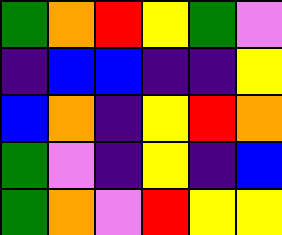[["green", "orange", "red", "yellow", "green", "violet"], ["indigo", "blue", "blue", "indigo", "indigo", "yellow"], ["blue", "orange", "indigo", "yellow", "red", "orange"], ["green", "violet", "indigo", "yellow", "indigo", "blue"], ["green", "orange", "violet", "red", "yellow", "yellow"]]